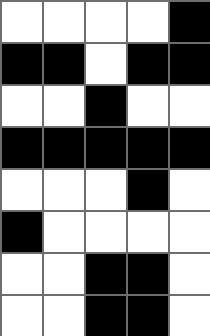[["white", "white", "white", "white", "black"], ["black", "black", "white", "black", "black"], ["white", "white", "black", "white", "white"], ["black", "black", "black", "black", "black"], ["white", "white", "white", "black", "white"], ["black", "white", "white", "white", "white"], ["white", "white", "black", "black", "white"], ["white", "white", "black", "black", "white"]]